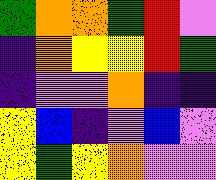[["green", "orange", "orange", "green", "red", "violet"], ["indigo", "orange", "yellow", "yellow", "red", "green"], ["indigo", "violet", "violet", "orange", "indigo", "indigo"], ["yellow", "blue", "indigo", "violet", "blue", "violet"], ["yellow", "green", "yellow", "orange", "violet", "violet"]]